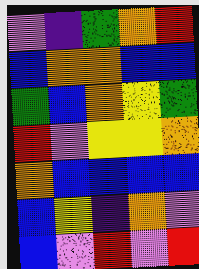[["violet", "indigo", "green", "orange", "red"], ["blue", "orange", "orange", "blue", "blue"], ["green", "blue", "orange", "yellow", "green"], ["red", "violet", "yellow", "yellow", "orange"], ["orange", "blue", "blue", "blue", "blue"], ["blue", "yellow", "indigo", "orange", "violet"], ["blue", "violet", "red", "violet", "red"]]